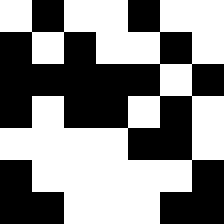[["white", "black", "white", "white", "black", "white", "white"], ["black", "white", "black", "white", "white", "black", "white"], ["black", "black", "black", "black", "black", "white", "black"], ["black", "white", "black", "black", "white", "black", "white"], ["white", "white", "white", "white", "black", "black", "white"], ["black", "white", "white", "white", "white", "white", "black"], ["black", "black", "white", "white", "white", "black", "black"]]